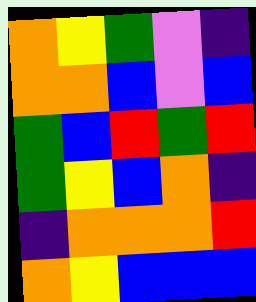[["orange", "yellow", "green", "violet", "indigo"], ["orange", "orange", "blue", "violet", "blue"], ["green", "blue", "red", "green", "red"], ["green", "yellow", "blue", "orange", "indigo"], ["indigo", "orange", "orange", "orange", "red"], ["orange", "yellow", "blue", "blue", "blue"]]